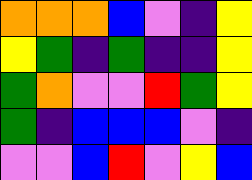[["orange", "orange", "orange", "blue", "violet", "indigo", "yellow"], ["yellow", "green", "indigo", "green", "indigo", "indigo", "yellow"], ["green", "orange", "violet", "violet", "red", "green", "yellow"], ["green", "indigo", "blue", "blue", "blue", "violet", "indigo"], ["violet", "violet", "blue", "red", "violet", "yellow", "blue"]]